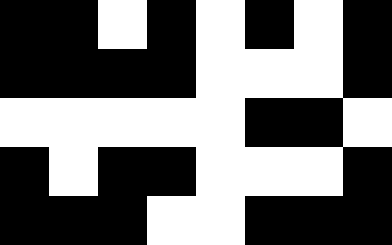[["black", "black", "white", "black", "white", "black", "white", "black"], ["black", "black", "black", "black", "white", "white", "white", "black"], ["white", "white", "white", "white", "white", "black", "black", "white"], ["black", "white", "black", "black", "white", "white", "white", "black"], ["black", "black", "black", "white", "white", "black", "black", "black"]]